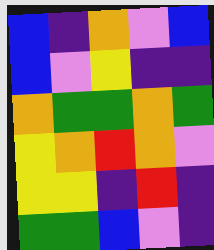[["blue", "indigo", "orange", "violet", "blue"], ["blue", "violet", "yellow", "indigo", "indigo"], ["orange", "green", "green", "orange", "green"], ["yellow", "orange", "red", "orange", "violet"], ["yellow", "yellow", "indigo", "red", "indigo"], ["green", "green", "blue", "violet", "indigo"]]